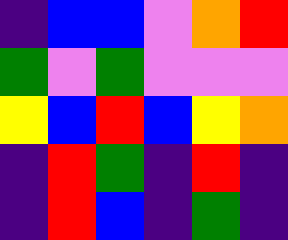[["indigo", "blue", "blue", "violet", "orange", "red"], ["green", "violet", "green", "violet", "violet", "violet"], ["yellow", "blue", "red", "blue", "yellow", "orange"], ["indigo", "red", "green", "indigo", "red", "indigo"], ["indigo", "red", "blue", "indigo", "green", "indigo"]]